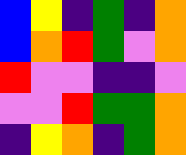[["blue", "yellow", "indigo", "green", "indigo", "orange"], ["blue", "orange", "red", "green", "violet", "orange"], ["red", "violet", "violet", "indigo", "indigo", "violet"], ["violet", "violet", "red", "green", "green", "orange"], ["indigo", "yellow", "orange", "indigo", "green", "orange"]]